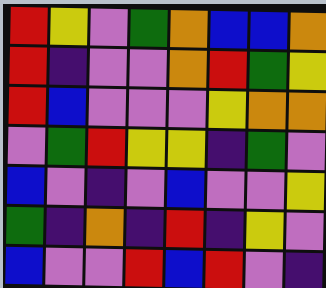[["red", "yellow", "violet", "green", "orange", "blue", "blue", "orange"], ["red", "indigo", "violet", "violet", "orange", "red", "green", "yellow"], ["red", "blue", "violet", "violet", "violet", "yellow", "orange", "orange"], ["violet", "green", "red", "yellow", "yellow", "indigo", "green", "violet"], ["blue", "violet", "indigo", "violet", "blue", "violet", "violet", "yellow"], ["green", "indigo", "orange", "indigo", "red", "indigo", "yellow", "violet"], ["blue", "violet", "violet", "red", "blue", "red", "violet", "indigo"]]